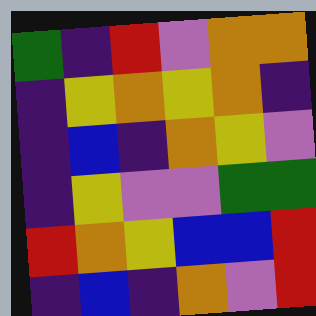[["green", "indigo", "red", "violet", "orange", "orange"], ["indigo", "yellow", "orange", "yellow", "orange", "indigo"], ["indigo", "blue", "indigo", "orange", "yellow", "violet"], ["indigo", "yellow", "violet", "violet", "green", "green"], ["red", "orange", "yellow", "blue", "blue", "red"], ["indigo", "blue", "indigo", "orange", "violet", "red"]]